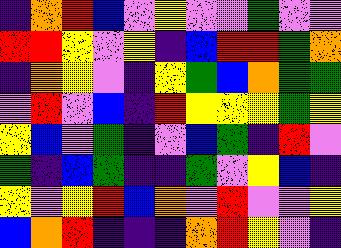[["indigo", "orange", "red", "blue", "violet", "yellow", "violet", "violet", "green", "violet", "violet"], ["red", "red", "yellow", "violet", "yellow", "indigo", "blue", "red", "red", "green", "orange"], ["indigo", "orange", "yellow", "violet", "indigo", "yellow", "green", "blue", "orange", "green", "green"], ["violet", "red", "violet", "blue", "indigo", "red", "yellow", "yellow", "yellow", "green", "yellow"], ["yellow", "blue", "violet", "green", "indigo", "violet", "blue", "green", "indigo", "red", "violet"], ["green", "indigo", "blue", "green", "indigo", "indigo", "green", "violet", "yellow", "blue", "indigo"], ["yellow", "violet", "yellow", "red", "blue", "orange", "violet", "red", "violet", "violet", "yellow"], ["blue", "orange", "red", "indigo", "indigo", "indigo", "orange", "red", "yellow", "violet", "indigo"]]